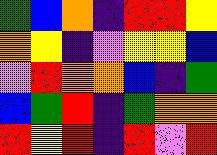[["green", "blue", "orange", "indigo", "red", "red", "yellow"], ["orange", "yellow", "indigo", "violet", "yellow", "yellow", "blue"], ["violet", "red", "orange", "orange", "blue", "indigo", "green"], ["blue", "green", "red", "indigo", "green", "orange", "orange"], ["red", "yellow", "red", "indigo", "red", "violet", "red"]]